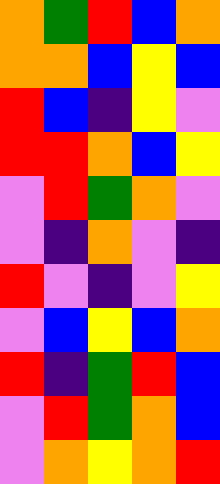[["orange", "green", "red", "blue", "orange"], ["orange", "orange", "blue", "yellow", "blue"], ["red", "blue", "indigo", "yellow", "violet"], ["red", "red", "orange", "blue", "yellow"], ["violet", "red", "green", "orange", "violet"], ["violet", "indigo", "orange", "violet", "indigo"], ["red", "violet", "indigo", "violet", "yellow"], ["violet", "blue", "yellow", "blue", "orange"], ["red", "indigo", "green", "red", "blue"], ["violet", "red", "green", "orange", "blue"], ["violet", "orange", "yellow", "orange", "red"]]